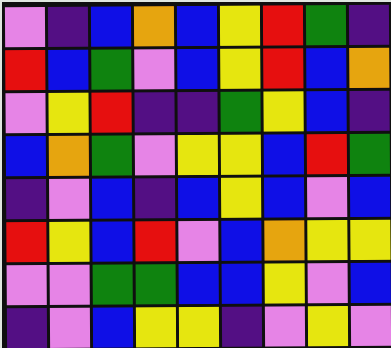[["violet", "indigo", "blue", "orange", "blue", "yellow", "red", "green", "indigo"], ["red", "blue", "green", "violet", "blue", "yellow", "red", "blue", "orange"], ["violet", "yellow", "red", "indigo", "indigo", "green", "yellow", "blue", "indigo"], ["blue", "orange", "green", "violet", "yellow", "yellow", "blue", "red", "green"], ["indigo", "violet", "blue", "indigo", "blue", "yellow", "blue", "violet", "blue"], ["red", "yellow", "blue", "red", "violet", "blue", "orange", "yellow", "yellow"], ["violet", "violet", "green", "green", "blue", "blue", "yellow", "violet", "blue"], ["indigo", "violet", "blue", "yellow", "yellow", "indigo", "violet", "yellow", "violet"]]